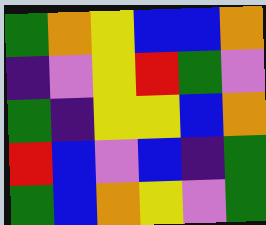[["green", "orange", "yellow", "blue", "blue", "orange"], ["indigo", "violet", "yellow", "red", "green", "violet"], ["green", "indigo", "yellow", "yellow", "blue", "orange"], ["red", "blue", "violet", "blue", "indigo", "green"], ["green", "blue", "orange", "yellow", "violet", "green"]]